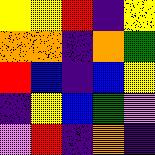[["yellow", "yellow", "red", "indigo", "yellow"], ["orange", "orange", "indigo", "orange", "green"], ["red", "blue", "indigo", "blue", "yellow"], ["indigo", "yellow", "blue", "green", "violet"], ["violet", "red", "indigo", "orange", "indigo"]]